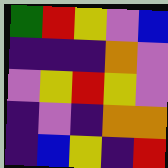[["green", "red", "yellow", "violet", "blue"], ["indigo", "indigo", "indigo", "orange", "violet"], ["violet", "yellow", "red", "yellow", "violet"], ["indigo", "violet", "indigo", "orange", "orange"], ["indigo", "blue", "yellow", "indigo", "red"]]